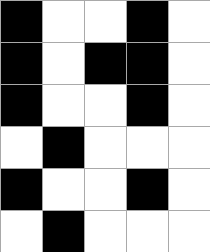[["black", "white", "white", "black", "white"], ["black", "white", "black", "black", "white"], ["black", "white", "white", "black", "white"], ["white", "black", "white", "white", "white"], ["black", "white", "white", "black", "white"], ["white", "black", "white", "white", "white"]]